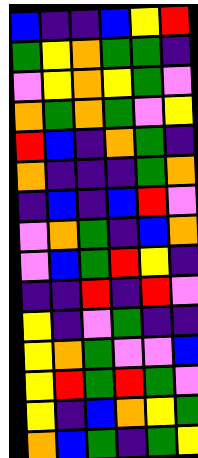[["blue", "indigo", "indigo", "blue", "yellow", "red"], ["green", "yellow", "orange", "green", "green", "indigo"], ["violet", "yellow", "orange", "yellow", "green", "violet"], ["orange", "green", "orange", "green", "violet", "yellow"], ["red", "blue", "indigo", "orange", "green", "indigo"], ["orange", "indigo", "indigo", "indigo", "green", "orange"], ["indigo", "blue", "indigo", "blue", "red", "violet"], ["violet", "orange", "green", "indigo", "blue", "orange"], ["violet", "blue", "green", "red", "yellow", "indigo"], ["indigo", "indigo", "red", "indigo", "red", "violet"], ["yellow", "indigo", "violet", "green", "indigo", "indigo"], ["yellow", "orange", "green", "violet", "violet", "blue"], ["yellow", "red", "green", "red", "green", "violet"], ["yellow", "indigo", "blue", "orange", "yellow", "green"], ["orange", "blue", "green", "indigo", "green", "yellow"]]